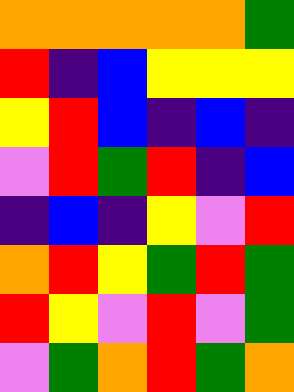[["orange", "orange", "orange", "orange", "orange", "green"], ["red", "indigo", "blue", "yellow", "yellow", "yellow"], ["yellow", "red", "blue", "indigo", "blue", "indigo"], ["violet", "red", "green", "red", "indigo", "blue"], ["indigo", "blue", "indigo", "yellow", "violet", "red"], ["orange", "red", "yellow", "green", "red", "green"], ["red", "yellow", "violet", "red", "violet", "green"], ["violet", "green", "orange", "red", "green", "orange"]]